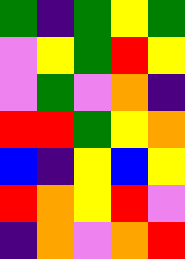[["green", "indigo", "green", "yellow", "green"], ["violet", "yellow", "green", "red", "yellow"], ["violet", "green", "violet", "orange", "indigo"], ["red", "red", "green", "yellow", "orange"], ["blue", "indigo", "yellow", "blue", "yellow"], ["red", "orange", "yellow", "red", "violet"], ["indigo", "orange", "violet", "orange", "red"]]